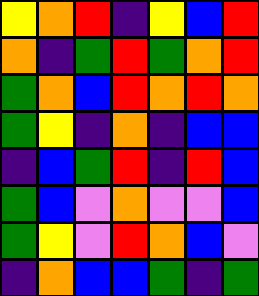[["yellow", "orange", "red", "indigo", "yellow", "blue", "red"], ["orange", "indigo", "green", "red", "green", "orange", "red"], ["green", "orange", "blue", "red", "orange", "red", "orange"], ["green", "yellow", "indigo", "orange", "indigo", "blue", "blue"], ["indigo", "blue", "green", "red", "indigo", "red", "blue"], ["green", "blue", "violet", "orange", "violet", "violet", "blue"], ["green", "yellow", "violet", "red", "orange", "blue", "violet"], ["indigo", "orange", "blue", "blue", "green", "indigo", "green"]]